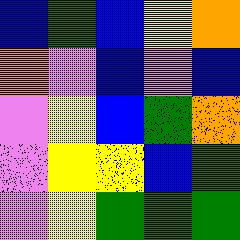[["blue", "green", "blue", "yellow", "orange"], ["orange", "violet", "blue", "violet", "blue"], ["violet", "yellow", "blue", "green", "orange"], ["violet", "yellow", "yellow", "blue", "green"], ["violet", "yellow", "green", "green", "green"]]